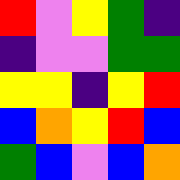[["red", "violet", "yellow", "green", "indigo"], ["indigo", "violet", "violet", "green", "green"], ["yellow", "yellow", "indigo", "yellow", "red"], ["blue", "orange", "yellow", "red", "blue"], ["green", "blue", "violet", "blue", "orange"]]